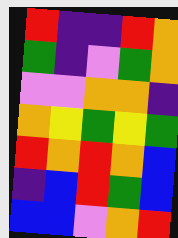[["red", "indigo", "indigo", "red", "orange"], ["green", "indigo", "violet", "green", "orange"], ["violet", "violet", "orange", "orange", "indigo"], ["orange", "yellow", "green", "yellow", "green"], ["red", "orange", "red", "orange", "blue"], ["indigo", "blue", "red", "green", "blue"], ["blue", "blue", "violet", "orange", "red"]]